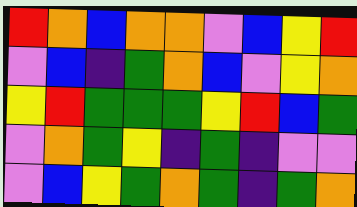[["red", "orange", "blue", "orange", "orange", "violet", "blue", "yellow", "red"], ["violet", "blue", "indigo", "green", "orange", "blue", "violet", "yellow", "orange"], ["yellow", "red", "green", "green", "green", "yellow", "red", "blue", "green"], ["violet", "orange", "green", "yellow", "indigo", "green", "indigo", "violet", "violet"], ["violet", "blue", "yellow", "green", "orange", "green", "indigo", "green", "orange"]]